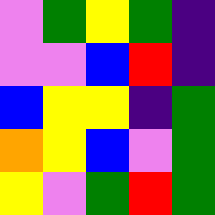[["violet", "green", "yellow", "green", "indigo"], ["violet", "violet", "blue", "red", "indigo"], ["blue", "yellow", "yellow", "indigo", "green"], ["orange", "yellow", "blue", "violet", "green"], ["yellow", "violet", "green", "red", "green"]]